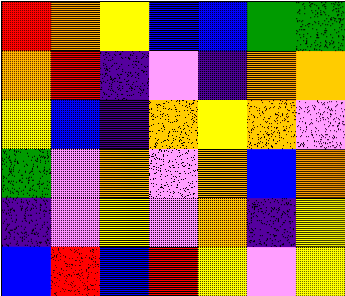[["red", "orange", "yellow", "blue", "blue", "green", "green"], ["orange", "red", "indigo", "violet", "indigo", "orange", "orange"], ["yellow", "blue", "indigo", "orange", "yellow", "orange", "violet"], ["green", "violet", "orange", "violet", "orange", "blue", "orange"], ["indigo", "violet", "yellow", "violet", "orange", "indigo", "yellow"], ["blue", "red", "blue", "red", "yellow", "violet", "yellow"]]